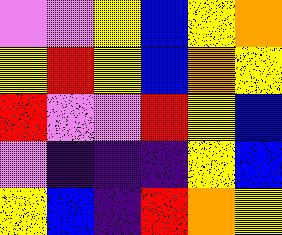[["violet", "violet", "yellow", "blue", "yellow", "orange"], ["yellow", "red", "yellow", "blue", "orange", "yellow"], ["red", "violet", "violet", "red", "yellow", "blue"], ["violet", "indigo", "indigo", "indigo", "yellow", "blue"], ["yellow", "blue", "indigo", "red", "orange", "yellow"]]